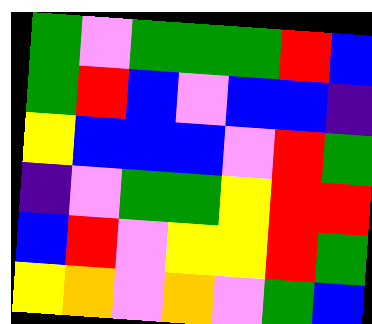[["green", "violet", "green", "green", "green", "red", "blue"], ["green", "red", "blue", "violet", "blue", "blue", "indigo"], ["yellow", "blue", "blue", "blue", "violet", "red", "green"], ["indigo", "violet", "green", "green", "yellow", "red", "red"], ["blue", "red", "violet", "yellow", "yellow", "red", "green"], ["yellow", "orange", "violet", "orange", "violet", "green", "blue"]]